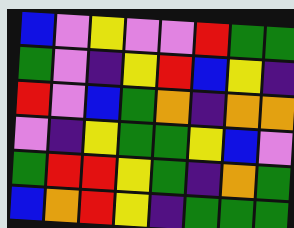[["blue", "violet", "yellow", "violet", "violet", "red", "green", "green"], ["green", "violet", "indigo", "yellow", "red", "blue", "yellow", "indigo"], ["red", "violet", "blue", "green", "orange", "indigo", "orange", "orange"], ["violet", "indigo", "yellow", "green", "green", "yellow", "blue", "violet"], ["green", "red", "red", "yellow", "green", "indigo", "orange", "green"], ["blue", "orange", "red", "yellow", "indigo", "green", "green", "green"]]